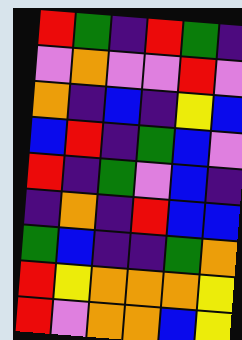[["red", "green", "indigo", "red", "green", "indigo"], ["violet", "orange", "violet", "violet", "red", "violet"], ["orange", "indigo", "blue", "indigo", "yellow", "blue"], ["blue", "red", "indigo", "green", "blue", "violet"], ["red", "indigo", "green", "violet", "blue", "indigo"], ["indigo", "orange", "indigo", "red", "blue", "blue"], ["green", "blue", "indigo", "indigo", "green", "orange"], ["red", "yellow", "orange", "orange", "orange", "yellow"], ["red", "violet", "orange", "orange", "blue", "yellow"]]